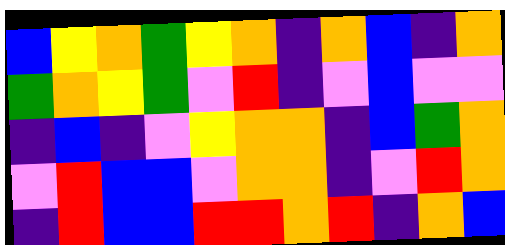[["blue", "yellow", "orange", "green", "yellow", "orange", "indigo", "orange", "blue", "indigo", "orange"], ["green", "orange", "yellow", "green", "violet", "red", "indigo", "violet", "blue", "violet", "violet"], ["indigo", "blue", "indigo", "violet", "yellow", "orange", "orange", "indigo", "blue", "green", "orange"], ["violet", "red", "blue", "blue", "violet", "orange", "orange", "indigo", "violet", "red", "orange"], ["indigo", "red", "blue", "blue", "red", "red", "orange", "red", "indigo", "orange", "blue"]]